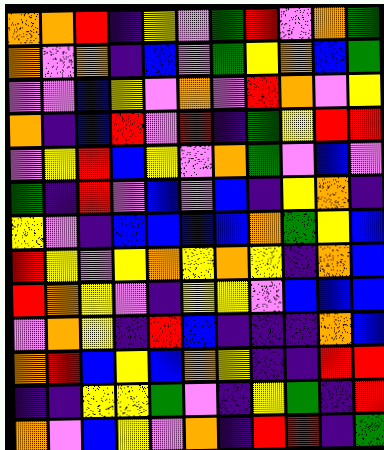[["orange", "orange", "red", "indigo", "yellow", "violet", "green", "red", "violet", "orange", "green"], ["orange", "violet", "orange", "indigo", "blue", "violet", "green", "yellow", "orange", "blue", "green"], ["violet", "violet", "blue", "yellow", "violet", "orange", "violet", "red", "orange", "violet", "yellow"], ["orange", "indigo", "blue", "red", "violet", "red", "indigo", "green", "yellow", "red", "red"], ["violet", "yellow", "red", "blue", "yellow", "violet", "orange", "green", "violet", "blue", "violet"], ["green", "indigo", "red", "violet", "blue", "violet", "blue", "indigo", "yellow", "orange", "indigo"], ["yellow", "violet", "indigo", "blue", "blue", "blue", "blue", "orange", "green", "yellow", "blue"], ["red", "yellow", "violet", "yellow", "orange", "yellow", "orange", "yellow", "indigo", "orange", "blue"], ["red", "orange", "yellow", "violet", "indigo", "yellow", "yellow", "violet", "blue", "blue", "blue"], ["violet", "orange", "yellow", "indigo", "red", "blue", "indigo", "indigo", "indigo", "orange", "blue"], ["orange", "red", "blue", "yellow", "blue", "orange", "yellow", "indigo", "indigo", "red", "red"], ["indigo", "indigo", "yellow", "yellow", "green", "violet", "indigo", "yellow", "green", "indigo", "red"], ["orange", "violet", "blue", "yellow", "violet", "orange", "indigo", "red", "red", "indigo", "green"]]